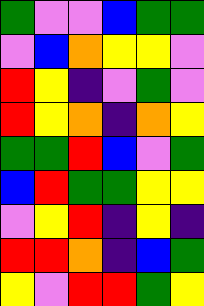[["green", "violet", "violet", "blue", "green", "green"], ["violet", "blue", "orange", "yellow", "yellow", "violet"], ["red", "yellow", "indigo", "violet", "green", "violet"], ["red", "yellow", "orange", "indigo", "orange", "yellow"], ["green", "green", "red", "blue", "violet", "green"], ["blue", "red", "green", "green", "yellow", "yellow"], ["violet", "yellow", "red", "indigo", "yellow", "indigo"], ["red", "red", "orange", "indigo", "blue", "green"], ["yellow", "violet", "red", "red", "green", "yellow"]]